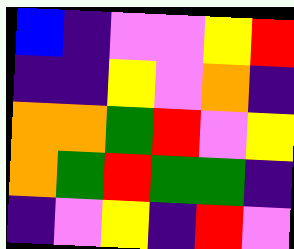[["blue", "indigo", "violet", "violet", "yellow", "red"], ["indigo", "indigo", "yellow", "violet", "orange", "indigo"], ["orange", "orange", "green", "red", "violet", "yellow"], ["orange", "green", "red", "green", "green", "indigo"], ["indigo", "violet", "yellow", "indigo", "red", "violet"]]